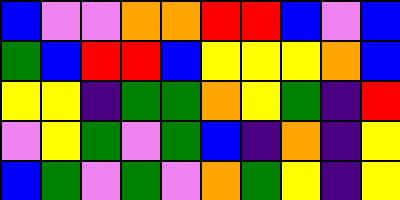[["blue", "violet", "violet", "orange", "orange", "red", "red", "blue", "violet", "blue"], ["green", "blue", "red", "red", "blue", "yellow", "yellow", "yellow", "orange", "blue"], ["yellow", "yellow", "indigo", "green", "green", "orange", "yellow", "green", "indigo", "red"], ["violet", "yellow", "green", "violet", "green", "blue", "indigo", "orange", "indigo", "yellow"], ["blue", "green", "violet", "green", "violet", "orange", "green", "yellow", "indigo", "yellow"]]